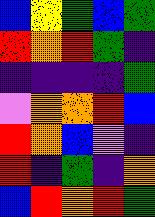[["blue", "yellow", "green", "blue", "green"], ["red", "orange", "red", "green", "indigo"], ["indigo", "indigo", "indigo", "indigo", "green"], ["violet", "orange", "orange", "red", "blue"], ["red", "orange", "blue", "violet", "indigo"], ["red", "indigo", "green", "indigo", "orange"], ["blue", "red", "orange", "red", "green"]]